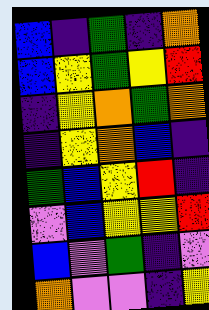[["blue", "indigo", "green", "indigo", "orange"], ["blue", "yellow", "green", "yellow", "red"], ["indigo", "yellow", "orange", "green", "orange"], ["indigo", "yellow", "orange", "blue", "indigo"], ["green", "blue", "yellow", "red", "indigo"], ["violet", "blue", "yellow", "yellow", "red"], ["blue", "violet", "green", "indigo", "violet"], ["orange", "violet", "violet", "indigo", "yellow"]]